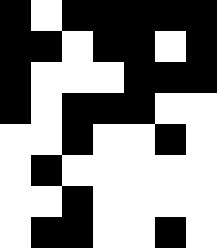[["black", "white", "black", "black", "black", "black", "black"], ["black", "black", "white", "black", "black", "white", "black"], ["black", "white", "white", "white", "black", "black", "black"], ["black", "white", "black", "black", "black", "white", "white"], ["white", "white", "black", "white", "white", "black", "white"], ["white", "black", "white", "white", "white", "white", "white"], ["white", "white", "black", "white", "white", "white", "white"], ["white", "black", "black", "white", "white", "black", "white"]]